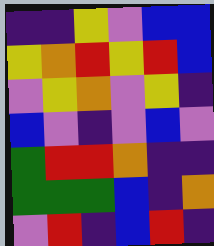[["indigo", "indigo", "yellow", "violet", "blue", "blue"], ["yellow", "orange", "red", "yellow", "red", "blue"], ["violet", "yellow", "orange", "violet", "yellow", "indigo"], ["blue", "violet", "indigo", "violet", "blue", "violet"], ["green", "red", "red", "orange", "indigo", "indigo"], ["green", "green", "green", "blue", "indigo", "orange"], ["violet", "red", "indigo", "blue", "red", "indigo"]]